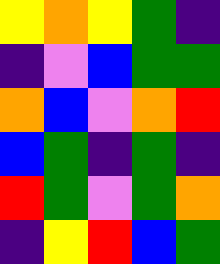[["yellow", "orange", "yellow", "green", "indigo"], ["indigo", "violet", "blue", "green", "green"], ["orange", "blue", "violet", "orange", "red"], ["blue", "green", "indigo", "green", "indigo"], ["red", "green", "violet", "green", "orange"], ["indigo", "yellow", "red", "blue", "green"]]